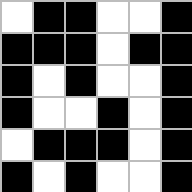[["white", "black", "black", "white", "white", "black"], ["black", "black", "black", "white", "black", "black"], ["black", "white", "black", "white", "white", "black"], ["black", "white", "white", "black", "white", "black"], ["white", "black", "black", "black", "white", "black"], ["black", "white", "black", "white", "white", "black"]]